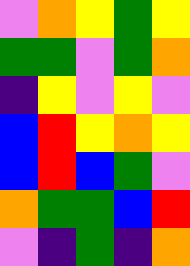[["violet", "orange", "yellow", "green", "yellow"], ["green", "green", "violet", "green", "orange"], ["indigo", "yellow", "violet", "yellow", "violet"], ["blue", "red", "yellow", "orange", "yellow"], ["blue", "red", "blue", "green", "violet"], ["orange", "green", "green", "blue", "red"], ["violet", "indigo", "green", "indigo", "orange"]]